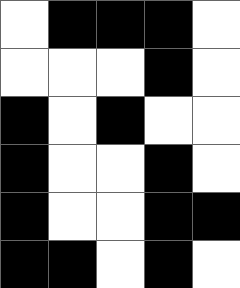[["white", "black", "black", "black", "white"], ["white", "white", "white", "black", "white"], ["black", "white", "black", "white", "white"], ["black", "white", "white", "black", "white"], ["black", "white", "white", "black", "black"], ["black", "black", "white", "black", "white"]]